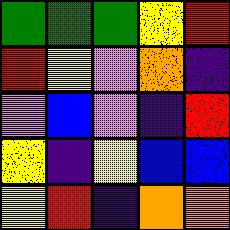[["green", "green", "green", "yellow", "red"], ["red", "yellow", "violet", "orange", "indigo"], ["violet", "blue", "violet", "indigo", "red"], ["yellow", "indigo", "yellow", "blue", "blue"], ["yellow", "red", "indigo", "orange", "orange"]]